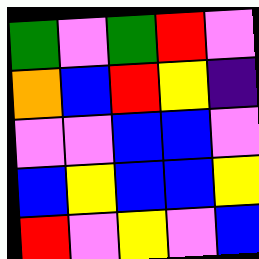[["green", "violet", "green", "red", "violet"], ["orange", "blue", "red", "yellow", "indigo"], ["violet", "violet", "blue", "blue", "violet"], ["blue", "yellow", "blue", "blue", "yellow"], ["red", "violet", "yellow", "violet", "blue"]]